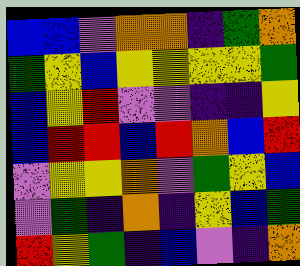[["blue", "blue", "violet", "orange", "orange", "indigo", "green", "orange"], ["green", "yellow", "blue", "yellow", "yellow", "yellow", "yellow", "green"], ["blue", "yellow", "red", "violet", "violet", "indigo", "indigo", "yellow"], ["blue", "red", "red", "blue", "red", "orange", "blue", "red"], ["violet", "yellow", "yellow", "orange", "violet", "green", "yellow", "blue"], ["violet", "green", "indigo", "orange", "indigo", "yellow", "blue", "green"], ["red", "yellow", "green", "indigo", "blue", "violet", "indigo", "orange"]]